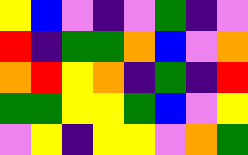[["yellow", "blue", "violet", "indigo", "violet", "green", "indigo", "violet"], ["red", "indigo", "green", "green", "orange", "blue", "violet", "orange"], ["orange", "red", "yellow", "orange", "indigo", "green", "indigo", "red"], ["green", "green", "yellow", "yellow", "green", "blue", "violet", "yellow"], ["violet", "yellow", "indigo", "yellow", "yellow", "violet", "orange", "green"]]